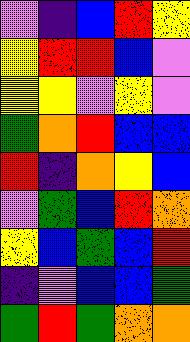[["violet", "indigo", "blue", "red", "yellow"], ["yellow", "red", "red", "blue", "violet"], ["yellow", "yellow", "violet", "yellow", "violet"], ["green", "orange", "red", "blue", "blue"], ["red", "indigo", "orange", "yellow", "blue"], ["violet", "green", "blue", "red", "orange"], ["yellow", "blue", "green", "blue", "red"], ["indigo", "violet", "blue", "blue", "green"], ["green", "red", "green", "orange", "orange"]]